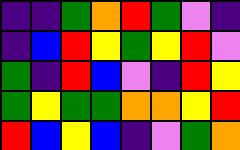[["indigo", "indigo", "green", "orange", "red", "green", "violet", "indigo"], ["indigo", "blue", "red", "yellow", "green", "yellow", "red", "violet"], ["green", "indigo", "red", "blue", "violet", "indigo", "red", "yellow"], ["green", "yellow", "green", "green", "orange", "orange", "yellow", "red"], ["red", "blue", "yellow", "blue", "indigo", "violet", "green", "orange"]]